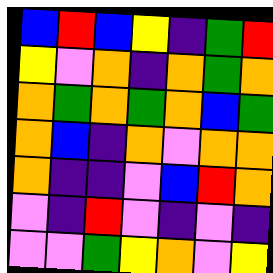[["blue", "red", "blue", "yellow", "indigo", "green", "red"], ["yellow", "violet", "orange", "indigo", "orange", "green", "orange"], ["orange", "green", "orange", "green", "orange", "blue", "green"], ["orange", "blue", "indigo", "orange", "violet", "orange", "orange"], ["orange", "indigo", "indigo", "violet", "blue", "red", "orange"], ["violet", "indigo", "red", "violet", "indigo", "violet", "indigo"], ["violet", "violet", "green", "yellow", "orange", "violet", "yellow"]]